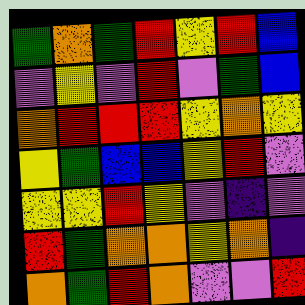[["green", "orange", "green", "red", "yellow", "red", "blue"], ["violet", "yellow", "violet", "red", "violet", "green", "blue"], ["orange", "red", "red", "red", "yellow", "orange", "yellow"], ["yellow", "green", "blue", "blue", "yellow", "red", "violet"], ["yellow", "yellow", "red", "yellow", "violet", "indigo", "violet"], ["red", "green", "orange", "orange", "yellow", "orange", "indigo"], ["orange", "green", "red", "orange", "violet", "violet", "red"]]